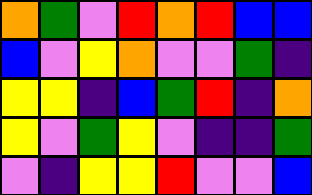[["orange", "green", "violet", "red", "orange", "red", "blue", "blue"], ["blue", "violet", "yellow", "orange", "violet", "violet", "green", "indigo"], ["yellow", "yellow", "indigo", "blue", "green", "red", "indigo", "orange"], ["yellow", "violet", "green", "yellow", "violet", "indigo", "indigo", "green"], ["violet", "indigo", "yellow", "yellow", "red", "violet", "violet", "blue"]]